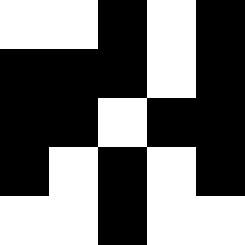[["white", "white", "black", "white", "black"], ["black", "black", "black", "white", "black"], ["black", "black", "white", "black", "black"], ["black", "white", "black", "white", "black"], ["white", "white", "black", "white", "white"]]